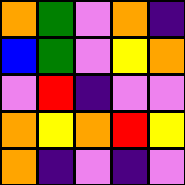[["orange", "green", "violet", "orange", "indigo"], ["blue", "green", "violet", "yellow", "orange"], ["violet", "red", "indigo", "violet", "violet"], ["orange", "yellow", "orange", "red", "yellow"], ["orange", "indigo", "violet", "indigo", "violet"]]